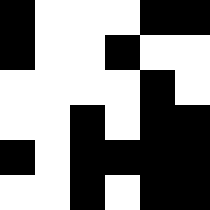[["black", "white", "white", "white", "black", "black"], ["black", "white", "white", "black", "white", "white"], ["white", "white", "white", "white", "black", "white"], ["white", "white", "black", "white", "black", "black"], ["black", "white", "black", "black", "black", "black"], ["white", "white", "black", "white", "black", "black"]]